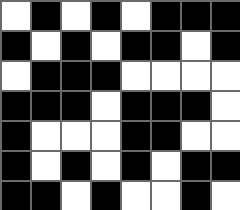[["white", "black", "white", "black", "white", "black", "black", "black"], ["black", "white", "black", "white", "black", "black", "white", "black"], ["white", "black", "black", "black", "white", "white", "white", "white"], ["black", "black", "black", "white", "black", "black", "black", "white"], ["black", "white", "white", "white", "black", "black", "white", "white"], ["black", "white", "black", "white", "black", "white", "black", "black"], ["black", "black", "white", "black", "white", "white", "black", "white"]]